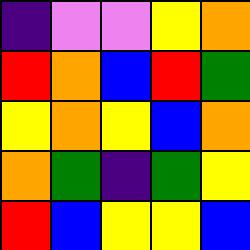[["indigo", "violet", "violet", "yellow", "orange"], ["red", "orange", "blue", "red", "green"], ["yellow", "orange", "yellow", "blue", "orange"], ["orange", "green", "indigo", "green", "yellow"], ["red", "blue", "yellow", "yellow", "blue"]]